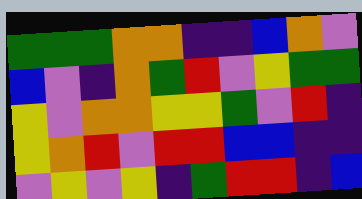[["green", "green", "green", "orange", "orange", "indigo", "indigo", "blue", "orange", "violet"], ["blue", "violet", "indigo", "orange", "green", "red", "violet", "yellow", "green", "green"], ["yellow", "violet", "orange", "orange", "yellow", "yellow", "green", "violet", "red", "indigo"], ["yellow", "orange", "red", "violet", "red", "red", "blue", "blue", "indigo", "indigo"], ["violet", "yellow", "violet", "yellow", "indigo", "green", "red", "red", "indigo", "blue"]]